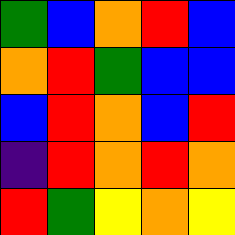[["green", "blue", "orange", "red", "blue"], ["orange", "red", "green", "blue", "blue"], ["blue", "red", "orange", "blue", "red"], ["indigo", "red", "orange", "red", "orange"], ["red", "green", "yellow", "orange", "yellow"]]